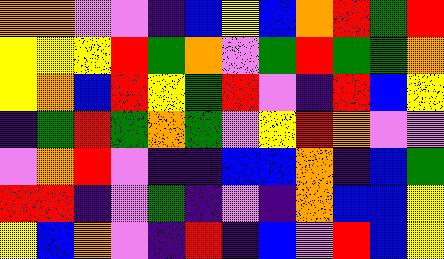[["orange", "orange", "violet", "violet", "indigo", "blue", "yellow", "blue", "orange", "red", "green", "red"], ["yellow", "yellow", "yellow", "red", "green", "orange", "violet", "green", "red", "green", "green", "orange"], ["yellow", "orange", "blue", "red", "yellow", "green", "red", "violet", "indigo", "red", "blue", "yellow"], ["indigo", "green", "red", "green", "orange", "green", "violet", "yellow", "red", "orange", "violet", "violet"], ["violet", "orange", "red", "violet", "indigo", "indigo", "blue", "blue", "orange", "indigo", "blue", "green"], ["red", "red", "indigo", "violet", "green", "indigo", "violet", "indigo", "orange", "blue", "blue", "yellow"], ["yellow", "blue", "orange", "violet", "indigo", "red", "indigo", "blue", "violet", "red", "blue", "yellow"]]